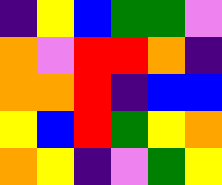[["indigo", "yellow", "blue", "green", "green", "violet"], ["orange", "violet", "red", "red", "orange", "indigo"], ["orange", "orange", "red", "indigo", "blue", "blue"], ["yellow", "blue", "red", "green", "yellow", "orange"], ["orange", "yellow", "indigo", "violet", "green", "yellow"]]